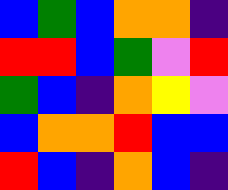[["blue", "green", "blue", "orange", "orange", "indigo"], ["red", "red", "blue", "green", "violet", "red"], ["green", "blue", "indigo", "orange", "yellow", "violet"], ["blue", "orange", "orange", "red", "blue", "blue"], ["red", "blue", "indigo", "orange", "blue", "indigo"]]